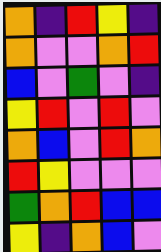[["orange", "indigo", "red", "yellow", "indigo"], ["orange", "violet", "violet", "orange", "red"], ["blue", "violet", "green", "violet", "indigo"], ["yellow", "red", "violet", "red", "violet"], ["orange", "blue", "violet", "red", "orange"], ["red", "yellow", "violet", "violet", "violet"], ["green", "orange", "red", "blue", "blue"], ["yellow", "indigo", "orange", "blue", "violet"]]